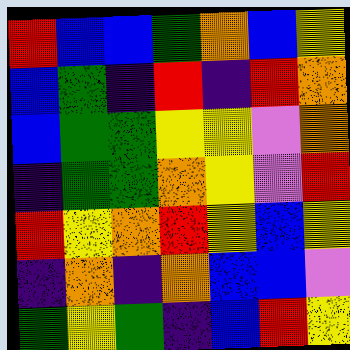[["red", "blue", "blue", "green", "orange", "blue", "yellow"], ["blue", "green", "indigo", "red", "indigo", "red", "orange"], ["blue", "green", "green", "yellow", "yellow", "violet", "orange"], ["indigo", "green", "green", "orange", "yellow", "violet", "red"], ["red", "yellow", "orange", "red", "yellow", "blue", "yellow"], ["indigo", "orange", "indigo", "orange", "blue", "blue", "violet"], ["green", "yellow", "green", "indigo", "blue", "red", "yellow"]]